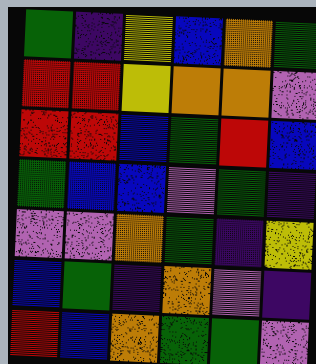[["green", "indigo", "yellow", "blue", "orange", "green"], ["red", "red", "yellow", "orange", "orange", "violet"], ["red", "red", "blue", "green", "red", "blue"], ["green", "blue", "blue", "violet", "green", "indigo"], ["violet", "violet", "orange", "green", "indigo", "yellow"], ["blue", "green", "indigo", "orange", "violet", "indigo"], ["red", "blue", "orange", "green", "green", "violet"]]